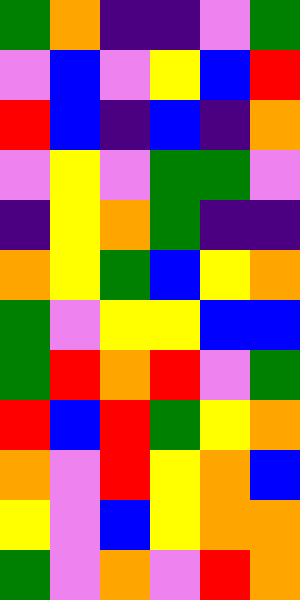[["green", "orange", "indigo", "indigo", "violet", "green"], ["violet", "blue", "violet", "yellow", "blue", "red"], ["red", "blue", "indigo", "blue", "indigo", "orange"], ["violet", "yellow", "violet", "green", "green", "violet"], ["indigo", "yellow", "orange", "green", "indigo", "indigo"], ["orange", "yellow", "green", "blue", "yellow", "orange"], ["green", "violet", "yellow", "yellow", "blue", "blue"], ["green", "red", "orange", "red", "violet", "green"], ["red", "blue", "red", "green", "yellow", "orange"], ["orange", "violet", "red", "yellow", "orange", "blue"], ["yellow", "violet", "blue", "yellow", "orange", "orange"], ["green", "violet", "orange", "violet", "red", "orange"]]